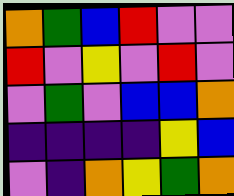[["orange", "green", "blue", "red", "violet", "violet"], ["red", "violet", "yellow", "violet", "red", "violet"], ["violet", "green", "violet", "blue", "blue", "orange"], ["indigo", "indigo", "indigo", "indigo", "yellow", "blue"], ["violet", "indigo", "orange", "yellow", "green", "orange"]]